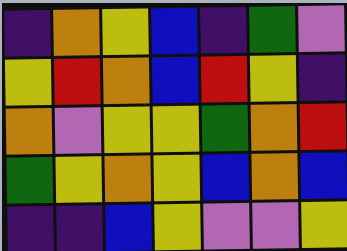[["indigo", "orange", "yellow", "blue", "indigo", "green", "violet"], ["yellow", "red", "orange", "blue", "red", "yellow", "indigo"], ["orange", "violet", "yellow", "yellow", "green", "orange", "red"], ["green", "yellow", "orange", "yellow", "blue", "orange", "blue"], ["indigo", "indigo", "blue", "yellow", "violet", "violet", "yellow"]]